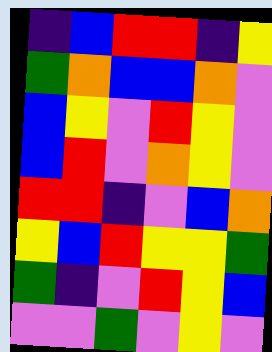[["indigo", "blue", "red", "red", "indigo", "yellow"], ["green", "orange", "blue", "blue", "orange", "violet"], ["blue", "yellow", "violet", "red", "yellow", "violet"], ["blue", "red", "violet", "orange", "yellow", "violet"], ["red", "red", "indigo", "violet", "blue", "orange"], ["yellow", "blue", "red", "yellow", "yellow", "green"], ["green", "indigo", "violet", "red", "yellow", "blue"], ["violet", "violet", "green", "violet", "yellow", "violet"]]